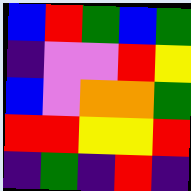[["blue", "red", "green", "blue", "green"], ["indigo", "violet", "violet", "red", "yellow"], ["blue", "violet", "orange", "orange", "green"], ["red", "red", "yellow", "yellow", "red"], ["indigo", "green", "indigo", "red", "indigo"]]